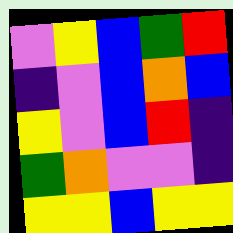[["violet", "yellow", "blue", "green", "red"], ["indigo", "violet", "blue", "orange", "blue"], ["yellow", "violet", "blue", "red", "indigo"], ["green", "orange", "violet", "violet", "indigo"], ["yellow", "yellow", "blue", "yellow", "yellow"]]